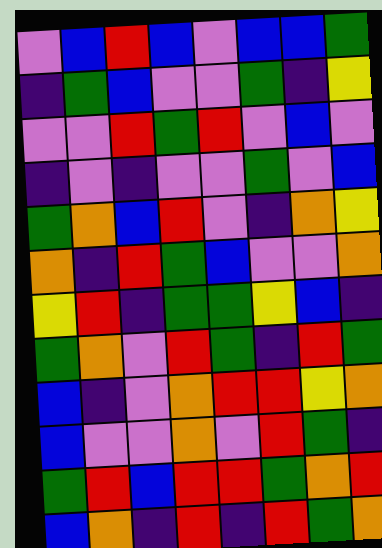[["violet", "blue", "red", "blue", "violet", "blue", "blue", "green"], ["indigo", "green", "blue", "violet", "violet", "green", "indigo", "yellow"], ["violet", "violet", "red", "green", "red", "violet", "blue", "violet"], ["indigo", "violet", "indigo", "violet", "violet", "green", "violet", "blue"], ["green", "orange", "blue", "red", "violet", "indigo", "orange", "yellow"], ["orange", "indigo", "red", "green", "blue", "violet", "violet", "orange"], ["yellow", "red", "indigo", "green", "green", "yellow", "blue", "indigo"], ["green", "orange", "violet", "red", "green", "indigo", "red", "green"], ["blue", "indigo", "violet", "orange", "red", "red", "yellow", "orange"], ["blue", "violet", "violet", "orange", "violet", "red", "green", "indigo"], ["green", "red", "blue", "red", "red", "green", "orange", "red"], ["blue", "orange", "indigo", "red", "indigo", "red", "green", "orange"]]